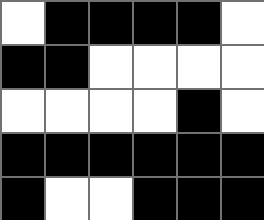[["white", "black", "black", "black", "black", "white"], ["black", "black", "white", "white", "white", "white"], ["white", "white", "white", "white", "black", "white"], ["black", "black", "black", "black", "black", "black"], ["black", "white", "white", "black", "black", "black"]]